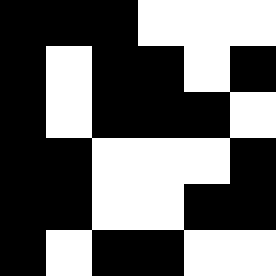[["black", "black", "black", "white", "white", "white"], ["black", "white", "black", "black", "white", "black"], ["black", "white", "black", "black", "black", "white"], ["black", "black", "white", "white", "white", "black"], ["black", "black", "white", "white", "black", "black"], ["black", "white", "black", "black", "white", "white"]]